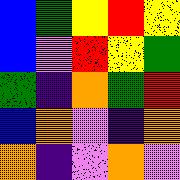[["blue", "green", "yellow", "red", "yellow"], ["blue", "violet", "red", "yellow", "green"], ["green", "indigo", "orange", "green", "red"], ["blue", "orange", "violet", "indigo", "orange"], ["orange", "indigo", "violet", "orange", "violet"]]